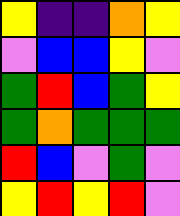[["yellow", "indigo", "indigo", "orange", "yellow"], ["violet", "blue", "blue", "yellow", "violet"], ["green", "red", "blue", "green", "yellow"], ["green", "orange", "green", "green", "green"], ["red", "blue", "violet", "green", "violet"], ["yellow", "red", "yellow", "red", "violet"]]